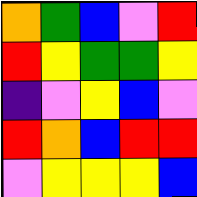[["orange", "green", "blue", "violet", "red"], ["red", "yellow", "green", "green", "yellow"], ["indigo", "violet", "yellow", "blue", "violet"], ["red", "orange", "blue", "red", "red"], ["violet", "yellow", "yellow", "yellow", "blue"]]